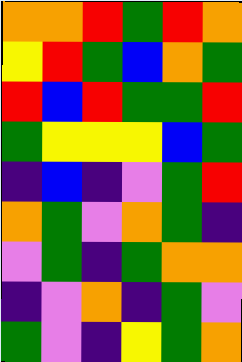[["orange", "orange", "red", "green", "red", "orange"], ["yellow", "red", "green", "blue", "orange", "green"], ["red", "blue", "red", "green", "green", "red"], ["green", "yellow", "yellow", "yellow", "blue", "green"], ["indigo", "blue", "indigo", "violet", "green", "red"], ["orange", "green", "violet", "orange", "green", "indigo"], ["violet", "green", "indigo", "green", "orange", "orange"], ["indigo", "violet", "orange", "indigo", "green", "violet"], ["green", "violet", "indigo", "yellow", "green", "orange"]]